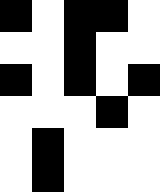[["black", "white", "black", "black", "white"], ["white", "white", "black", "white", "white"], ["black", "white", "black", "white", "black"], ["white", "white", "white", "black", "white"], ["white", "black", "white", "white", "white"], ["white", "black", "white", "white", "white"]]